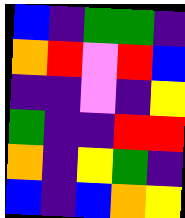[["blue", "indigo", "green", "green", "indigo"], ["orange", "red", "violet", "red", "blue"], ["indigo", "indigo", "violet", "indigo", "yellow"], ["green", "indigo", "indigo", "red", "red"], ["orange", "indigo", "yellow", "green", "indigo"], ["blue", "indigo", "blue", "orange", "yellow"]]